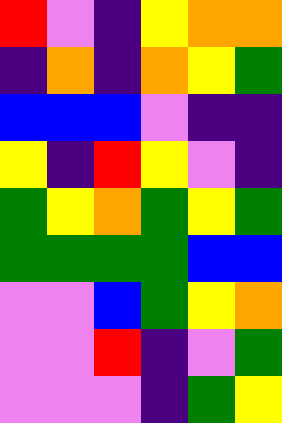[["red", "violet", "indigo", "yellow", "orange", "orange"], ["indigo", "orange", "indigo", "orange", "yellow", "green"], ["blue", "blue", "blue", "violet", "indigo", "indigo"], ["yellow", "indigo", "red", "yellow", "violet", "indigo"], ["green", "yellow", "orange", "green", "yellow", "green"], ["green", "green", "green", "green", "blue", "blue"], ["violet", "violet", "blue", "green", "yellow", "orange"], ["violet", "violet", "red", "indigo", "violet", "green"], ["violet", "violet", "violet", "indigo", "green", "yellow"]]